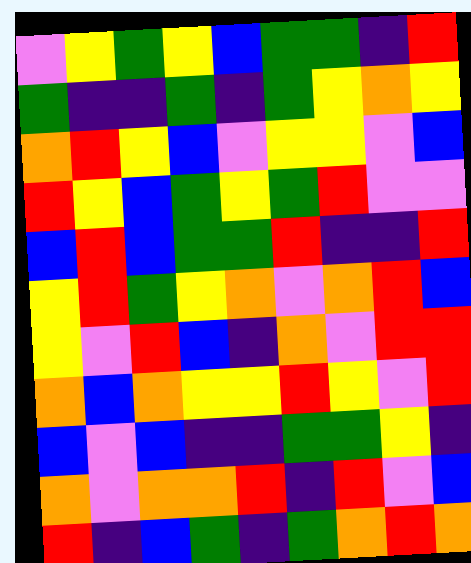[["violet", "yellow", "green", "yellow", "blue", "green", "green", "indigo", "red"], ["green", "indigo", "indigo", "green", "indigo", "green", "yellow", "orange", "yellow"], ["orange", "red", "yellow", "blue", "violet", "yellow", "yellow", "violet", "blue"], ["red", "yellow", "blue", "green", "yellow", "green", "red", "violet", "violet"], ["blue", "red", "blue", "green", "green", "red", "indigo", "indigo", "red"], ["yellow", "red", "green", "yellow", "orange", "violet", "orange", "red", "blue"], ["yellow", "violet", "red", "blue", "indigo", "orange", "violet", "red", "red"], ["orange", "blue", "orange", "yellow", "yellow", "red", "yellow", "violet", "red"], ["blue", "violet", "blue", "indigo", "indigo", "green", "green", "yellow", "indigo"], ["orange", "violet", "orange", "orange", "red", "indigo", "red", "violet", "blue"], ["red", "indigo", "blue", "green", "indigo", "green", "orange", "red", "orange"]]